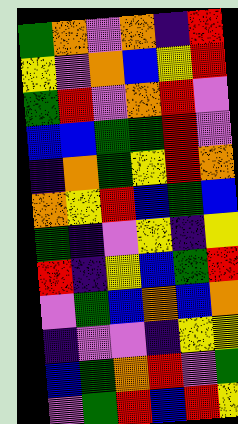[["green", "orange", "violet", "orange", "indigo", "red"], ["yellow", "violet", "orange", "blue", "yellow", "red"], ["green", "red", "violet", "orange", "red", "violet"], ["blue", "blue", "green", "green", "red", "violet"], ["indigo", "orange", "green", "yellow", "red", "orange"], ["orange", "yellow", "red", "blue", "green", "blue"], ["green", "indigo", "violet", "yellow", "indigo", "yellow"], ["red", "indigo", "yellow", "blue", "green", "red"], ["violet", "green", "blue", "orange", "blue", "orange"], ["indigo", "violet", "violet", "indigo", "yellow", "yellow"], ["blue", "green", "orange", "red", "violet", "green"], ["violet", "green", "red", "blue", "red", "yellow"]]